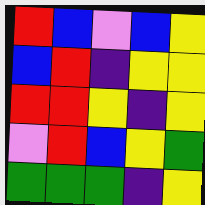[["red", "blue", "violet", "blue", "yellow"], ["blue", "red", "indigo", "yellow", "yellow"], ["red", "red", "yellow", "indigo", "yellow"], ["violet", "red", "blue", "yellow", "green"], ["green", "green", "green", "indigo", "yellow"]]